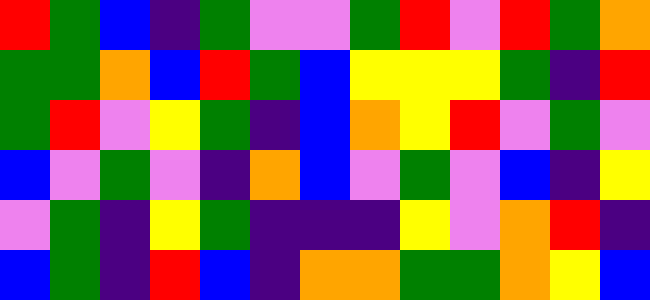[["red", "green", "blue", "indigo", "green", "violet", "violet", "green", "red", "violet", "red", "green", "orange"], ["green", "green", "orange", "blue", "red", "green", "blue", "yellow", "yellow", "yellow", "green", "indigo", "red"], ["green", "red", "violet", "yellow", "green", "indigo", "blue", "orange", "yellow", "red", "violet", "green", "violet"], ["blue", "violet", "green", "violet", "indigo", "orange", "blue", "violet", "green", "violet", "blue", "indigo", "yellow"], ["violet", "green", "indigo", "yellow", "green", "indigo", "indigo", "indigo", "yellow", "violet", "orange", "red", "indigo"], ["blue", "green", "indigo", "red", "blue", "indigo", "orange", "orange", "green", "green", "orange", "yellow", "blue"]]